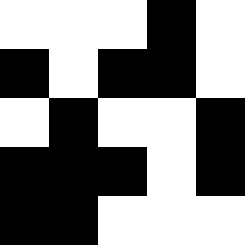[["white", "white", "white", "black", "white"], ["black", "white", "black", "black", "white"], ["white", "black", "white", "white", "black"], ["black", "black", "black", "white", "black"], ["black", "black", "white", "white", "white"]]